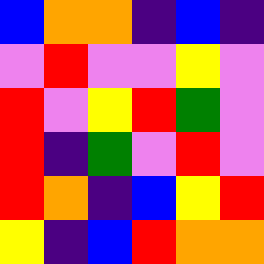[["blue", "orange", "orange", "indigo", "blue", "indigo"], ["violet", "red", "violet", "violet", "yellow", "violet"], ["red", "violet", "yellow", "red", "green", "violet"], ["red", "indigo", "green", "violet", "red", "violet"], ["red", "orange", "indigo", "blue", "yellow", "red"], ["yellow", "indigo", "blue", "red", "orange", "orange"]]